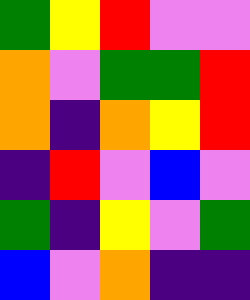[["green", "yellow", "red", "violet", "violet"], ["orange", "violet", "green", "green", "red"], ["orange", "indigo", "orange", "yellow", "red"], ["indigo", "red", "violet", "blue", "violet"], ["green", "indigo", "yellow", "violet", "green"], ["blue", "violet", "orange", "indigo", "indigo"]]